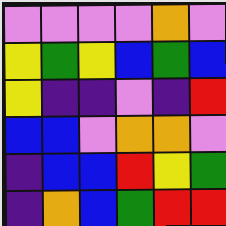[["violet", "violet", "violet", "violet", "orange", "violet"], ["yellow", "green", "yellow", "blue", "green", "blue"], ["yellow", "indigo", "indigo", "violet", "indigo", "red"], ["blue", "blue", "violet", "orange", "orange", "violet"], ["indigo", "blue", "blue", "red", "yellow", "green"], ["indigo", "orange", "blue", "green", "red", "red"]]